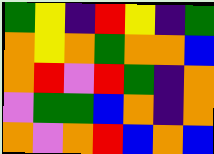[["green", "yellow", "indigo", "red", "yellow", "indigo", "green"], ["orange", "yellow", "orange", "green", "orange", "orange", "blue"], ["orange", "red", "violet", "red", "green", "indigo", "orange"], ["violet", "green", "green", "blue", "orange", "indigo", "orange"], ["orange", "violet", "orange", "red", "blue", "orange", "blue"]]